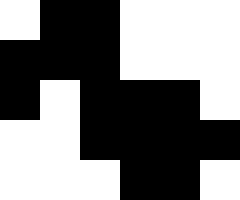[["white", "black", "black", "white", "white", "white"], ["black", "black", "black", "white", "white", "white"], ["black", "white", "black", "black", "black", "white"], ["white", "white", "black", "black", "black", "black"], ["white", "white", "white", "black", "black", "white"]]